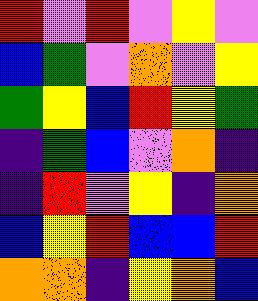[["red", "violet", "red", "violet", "yellow", "violet"], ["blue", "green", "violet", "orange", "violet", "yellow"], ["green", "yellow", "blue", "red", "yellow", "green"], ["indigo", "green", "blue", "violet", "orange", "indigo"], ["indigo", "red", "violet", "yellow", "indigo", "orange"], ["blue", "yellow", "red", "blue", "blue", "red"], ["orange", "orange", "indigo", "yellow", "orange", "blue"]]